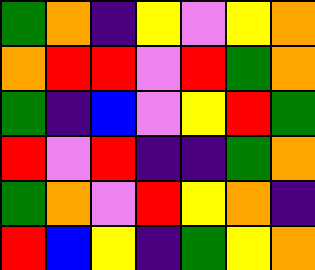[["green", "orange", "indigo", "yellow", "violet", "yellow", "orange"], ["orange", "red", "red", "violet", "red", "green", "orange"], ["green", "indigo", "blue", "violet", "yellow", "red", "green"], ["red", "violet", "red", "indigo", "indigo", "green", "orange"], ["green", "orange", "violet", "red", "yellow", "orange", "indigo"], ["red", "blue", "yellow", "indigo", "green", "yellow", "orange"]]